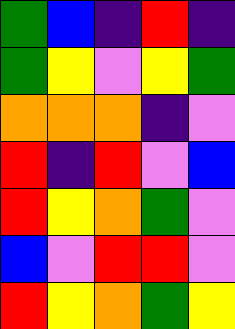[["green", "blue", "indigo", "red", "indigo"], ["green", "yellow", "violet", "yellow", "green"], ["orange", "orange", "orange", "indigo", "violet"], ["red", "indigo", "red", "violet", "blue"], ["red", "yellow", "orange", "green", "violet"], ["blue", "violet", "red", "red", "violet"], ["red", "yellow", "orange", "green", "yellow"]]